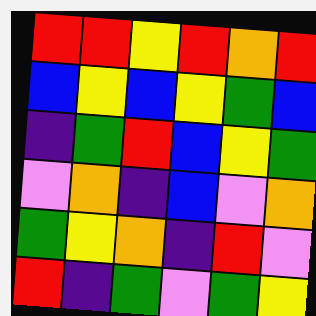[["red", "red", "yellow", "red", "orange", "red"], ["blue", "yellow", "blue", "yellow", "green", "blue"], ["indigo", "green", "red", "blue", "yellow", "green"], ["violet", "orange", "indigo", "blue", "violet", "orange"], ["green", "yellow", "orange", "indigo", "red", "violet"], ["red", "indigo", "green", "violet", "green", "yellow"]]